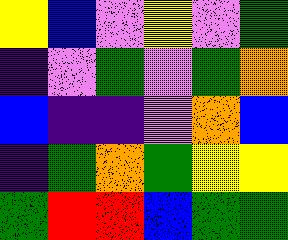[["yellow", "blue", "violet", "yellow", "violet", "green"], ["indigo", "violet", "green", "violet", "green", "orange"], ["blue", "indigo", "indigo", "violet", "orange", "blue"], ["indigo", "green", "orange", "green", "yellow", "yellow"], ["green", "red", "red", "blue", "green", "green"]]